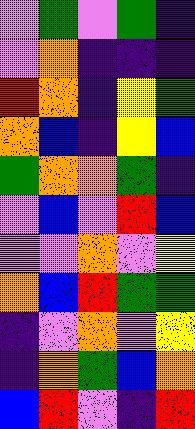[["violet", "green", "violet", "green", "indigo"], ["violet", "orange", "indigo", "indigo", "indigo"], ["red", "orange", "indigo", "yellow", "green"], ["orange", "blue", "indigo", "yellow", "blue"], ["green", "orange", "orange", "green", "indigo"], ["violet", "blue", "violet", "red", "blue"], ["violet", "violet", "orange", "violet", "yellow"], ["orange", "blue", "red", "green", "green"], ["indigo", "violet", "orange", "violet", "yellow"], ["indigo", "orange", "green", "blue", "orange"], ["blue", "red", "violet", "indigo", "red"]]